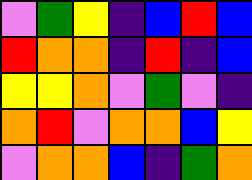[["violet", "green", "yellow", "indigo", "blue", "red", "blue"], ["red", "orange", "orange", "indigo", "red", "indigo", "blue"], ["yellow", "yellow", "orange", "violet", "green", "violet", "indigo"], ["orange", "red", "violet", "orange", "orange", "blue", "yellow"], ["violet", "orange", "orange", "blue", "indigo", "green", "orange"]]